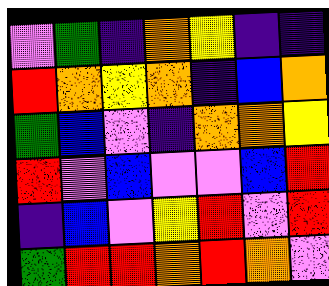[["violet", "green", "indigo", "orange", "yellow", "indigo", "indigo"], ["red", "orange", "yellow", "orange", "indigo", "blue", "orange"], ["green", "blue", "violet", "indigo", "orange", "orange", "yellow"], ["red", "violet", "blue", "violet", "violet", "blue", "red"], ["indigo", "blue", "violet", "yellow", "red", "violet", "red"], ["green", "red", "red", "orange", "red", "orange", "violet"]]